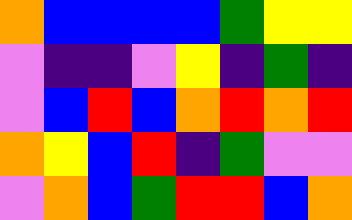[["orange", "blue", "blue", "blue", "blue", "green", "yellow", "yellow"], ["violet", "indigo", "indigo", "violet", "yellow", "indigo", "green", "indigo"], ["violet", "blue", "red", "blue", "orange", "red", "orange", "red"], ["orange", "yellow", "blue", "red", "indigo", "green", "violet", "violet"], ["violet", "orange", "blue", "green", "red", "red", "blue", "orange"]]